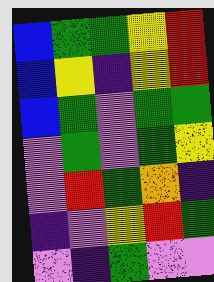[["blue", "green", "green", "yellow", "red"], ["blue", "yellow", "indigo", "yellow", "red"], ["blue", "green", "violet", "green", "green"], ["violet", "green", "violet", "green", "yellow"], ["violet", "red", "green", "orange", "indigo"], ["indigo", "violet", "yellow", "red", "green"], ["violet", "indigo", "green", "violet", "violet"]]